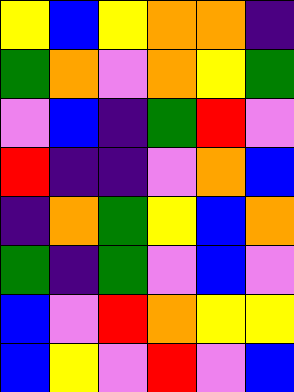[["yellow", "blue", "yellow", "orange", "orange", "indigo"], ["green", "orange", "violet", "orange", "yellow", "green"], ["violet", "blue", "indigo", "green", "red", "violet"], ["red", "indigo", "indigo", "violet", "orange", "blue"], ["indigo", "orange", "green", "yellow", "blue", "orange"], ["green", "indigo", "green", "violet", "blue", "violet"], ["blue", "violet", "red", "orange", "yellow", "yellow"], ["blue", "yellow", "violet", "red", "violet", "blue"]]